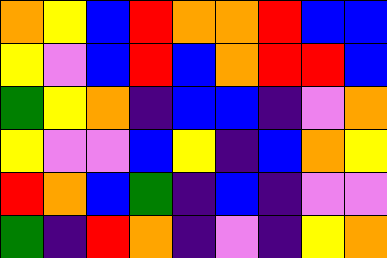[["orange", "yellow", "blue", "red", "orange", "orange", "red", "blue", "blue"], ["yellow", "violet", "blue", "red", "blue", "orange", "red", "red", "blue"], ["green", "yellow", "orange", "indigo", "blue", "blue", "indigo", "violet", "orange"], ["yellow", "violet", "violet", "blue", "yellow", "indigo", "blue", "orange", "yellow"], ["red", "orange", "blue", "green", "indigo", "blue", "indigo", "violet", "violet"], ["green", "indigo", "red", "orange", "indigo", "violet", "indigo", "yellow", "orange"]]